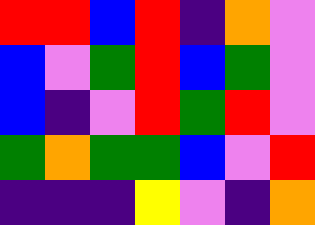[["red", "red", "blue", "red", "indigo", "orange", "violet"], ["blue", "violet", "green", "red", "blue", "green", "violet"], ["blue", "indigo", "violet", "red", "green", "red", "violet"], ["green", "orange", "green", "green", "blue", "violet", "red"], ["indigo", "indigo", "indigo", "yellow", "violet", "indigo", "orange"]]